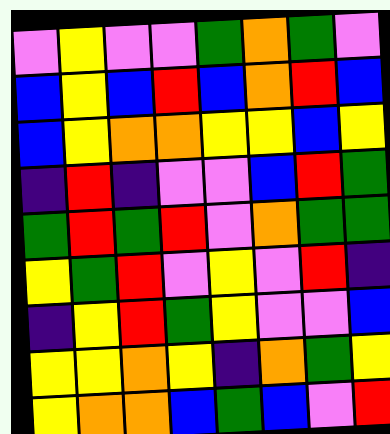[["violet", "yellow", "violet", "violet", "green", "orange", "green", "violet"], ["blue", "yellow", "blue", "red", "blue", "orange", "red", "blue"], ["blue", "yellow", "orange", "orange", "yellow", "yellow", "blue", "yellow"], ["indigo", "red", "indigo", "violet", "violet", "blue", "red", "green"], ["green", "red", "green", "red", "violet", "orange", "green", "green"], ["yellow", "green", "red", "violet", "yellow", "violet", "red", "indigo"], ["indigo", "yellow", "red", "green", "yellow", "violet", "violet", "blue"], ["yellow", "yellow", "orange", "yellow", "indigo", "orange", "green", "yellow"], ["yellow", "orange", "orange", "blue", "green", "blue", "violet", "red"]]